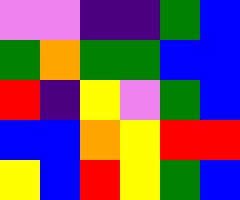[["violet", "violet", "indigo", "indigo", "green", "blue"], ["green", "orange", "green", "green", "blue", "blue"], ["red", "indigo", "yellow", "violet", "green", "blue"], ["blue", "blue", "orange", "yellow", "red", "red"], ["yellow", "blue", "red", "yellow", "green", "blue"]]